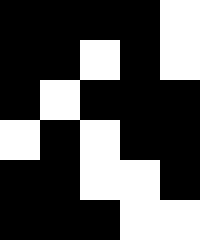[["black", "black", "black", "black", "white"], ["black", "black", "white", "black", "white"], ["black", "white", "black", "black", "black"], ["white", "black", "white", "black", "black"], ["black", "black", "white", "white", "black"], ["black", "black", "black", "white", "white"]]